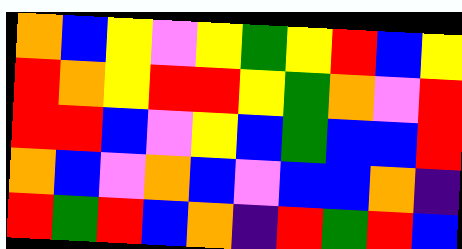[["orange", "blue", "yellow", "violet", "yellow", "green", "yellow", "red", "blue", "yellow"], ["red", "orange", "yellow", "red", "red", "yellow", "green", "orange", "violet", "red"], ["red", "red", "blue", "violet", "yellow", "blue", "green", "blue", "blue", "red"], ["orange", "blue", "violet", "orange", "blue", "violet", "blue", "blue", "orange", "indigo"], ["red", "green", "red", "blue", "orange", "indigo", "red", "green", "red", "blue"]]